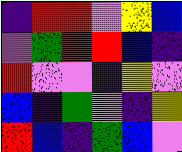[["indigo", "red", "red", "violet", "yellow", "blue"], ["violet", "green", "red", "red", "blue", "indigo"], ["red", "violet", "violet", "indigo", "yellow", "violet"], ["blue", "indigo", "green", "violet", "indigo", "yellow"], ["red", "blue", "indigo", "green", "blue", "violet"]]